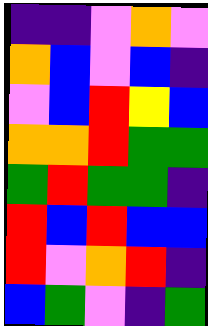[["indigo", "indigo", "violet", "orange", "violet"], ["orange", "blue", "violet", "blue", "indigo"], ["violet", "blue", "red", "yellow", "blue"], ["orange", "orange", "red", "green", "green"], ["green", "red", "green", "green", "indigo"], ["red", "blue", "red", "blue", "blue"], ["red", "violet", "orange", "red", "indigo"], ["blue", "green", "violet", "indigo", "green"]]